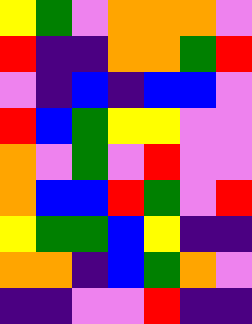[["yellow", "green", "violet", "orange", "orange", "orange", "violet"], ["red", "indigo", "indigo", "orange", "orange", "green", "red"], ["violet", "indigo", "blue", "indigo", "blue", "blue", "violet"], ["red", "blue", "green", "yellow", "yellow", "violet", "violet"], ["orange", "violet", "green", "violet", "red", "violet", "violet"], ["orange", "blue", "blue", "red", "green", "violet", "red"], ["yellow", "green", "green", "blue", "yellow", "indigo", "indigo"], ["orange", "orange", "indigo", "blue", "green", "orange", "violet"], ["indigo", "indigo", "violet", "violet", "red", "indigo", "indigo"]]